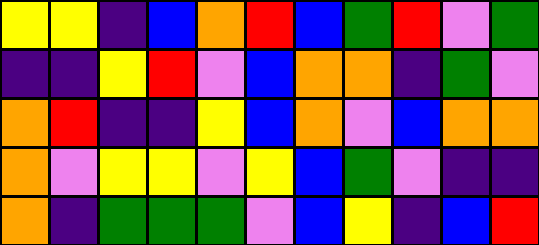[["yellow", "yellow", "indigo", "blue", "orange", "red", "blue", "green", "red", "violet", "green"], ["indigo", "indigo", "yellow", "red", "violet", "blue", "orange", "orange", "indigo", "green", "violet"], ["orange", "red", "indigo", "indigo", "yellow", "blue", "orange", "violet", "blue", "orange", "orange"], ["orange", "violet", "yellow", "yellow", "violet", "yellow", "blue", "green", "violet", "indigo", "indigo"], ["orange", "indigo", "green", "green", "green", "violet", "blue", "yellow", "indigo", "blue", "red"]]